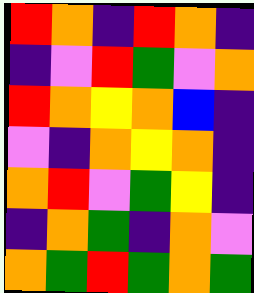[["red", "orange", "indigo", "red", "orange", "indigo"], ["indigo", "violet", "red", "green", "violet", "orange"], ["red", "orange", "yellow", "orange", "blue", "indigo"], ["violet", "indigo", "orange", "yellow", "orange", "indigo"], ["orange", "red", "violet", "green", "yellow", "indigo"], ["indigo", "orange", "green", "indigo", "orange", "violet"], ["orange", "green", "red", "green", "orange", "green"]]